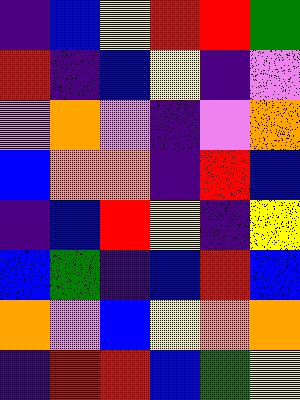[["indigo", "blue", "yellow", "red", "red", "green"], ["red", "indigo", "blue", "yellow", "indigo", "violet"], ["violet", "orange", "violet", "indigo", "violet", "orange"], ["blue", "orange", "orange", "indigo", "red", "blue"], ["indigo", "blue", "red", "yellow", "indigo", "yellow"], ["blue", "green", "indigo", "blue", "red", "blue"], ["orange", "violet", "blue", "yellow", "orange", "orange"], ["indigo", "red", "red", "blue", "green", "yellow"]]